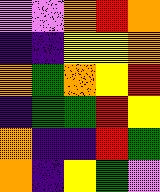[["violet", "violet", "orange", "red", "orange"], ["indigo", "indigo", "yellow", "yellow", "orange"], ["orange", "green", "orange", "yellow", "red"], ["indigo", "green", "green", "red", "yellow"], ["orange", "indigo", "indigo", "red", "green"], ["orange", "indigo", "yellow", "green", "violet"]]